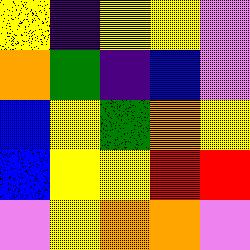[["yellow", "indigo", "yellow", "yellow", "violet"], ["orange", "green", "indigo", "blue", "violet"], ["blue", "yellow", "green", "orange", "yellow"], ["blue", "yellow", "yellow", "red", "red"], ["violet", "yellow", "orange", "orange", "violet"]]